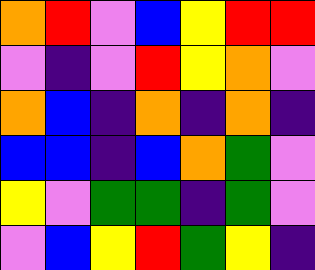[["orange", "red", "violet", "blue", "yellow", "red", "red"], ["violet", "indigo", "violet", "red", "yellow", "orange", "violet"], ["orange", "blue", "indigo", "orange", "indigo", "orange", "indigo"], ["blue", "blue", "indigo", "blue", "orange", "green", "violet"], ["yellow", "violet", "green", "green", "indigo", "green", "violet"], ["violet", "blue", "yellow", "red", "green", "yellow", "indigo"]]